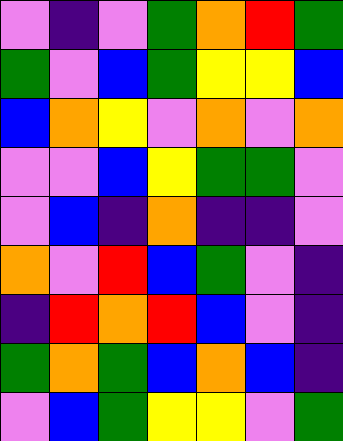[["violet", "indigo", "violet", "green", "orange", "red", "green"], ["green", "violet", "blue", "green", "yellow", "yellow", "blue"], ["blue", "orange", "yellow", "violet", "orange", "violet", "orange"], ["violet", "violet", "blue", "yellow", "green", "green", "violet"], ["violet", "blue", "indigo", "orange", "indigo", "indigo", "violet"], ["orange", "violet", "red", "blue", "green", "violet", "indigo"], ["indigo", "red", "orange", "red", "blue", "violet", "indigo"], ["green", "orange", "green", "blue", "orange", "blue", "indigo"], ["violet", "blue", "green", "yellow", "yellow", "violet", "green"]]